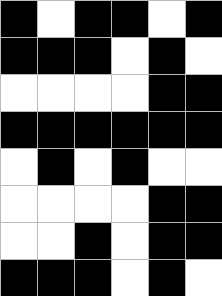[["black", "white", "black", "black", "white", "black"], ["black", "black", "black", "white", "black", "white"], ["white", "white", "white", "white", "black", "black"], ["black", "black", "black", "black", "black", "black"], ["white", "black", "white", "black", "white", "white"], ["white", "white", "white", "white", "black", "black"], ["white", "white", "black", "white", "black", "black"], ["black", "black", "black", "white", "black", "white"]]